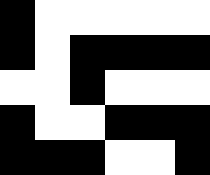[["black", "white", "white", "white", "white", "white"], ["black", "white", "black", "black", "black", "black"], ["white", "white", "black", "white", "white", "white"], ["black", "white", "white", "black", "black", "black"], ["black", "black", "black", "white", "white", "black"]]